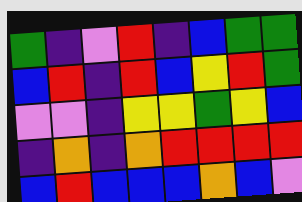[["green", "indigo", "violet", "red", "indigo", "blue", "green", "green"], ["blue", "red", "indigo", "red", "blue", "yellow", "red", "green"], ["violet", "violet", "indigo", "yellow", "yellow", "green", "yellow", "blue"], ["indigo", "orange", "indigo", "orange", "red", "red", "red", "red"], ["blue", "red", "blue", "blue", "blue", "orange", "blue", "violet"]]